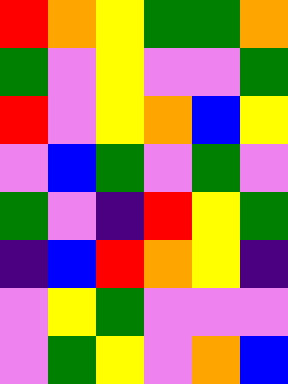[["red", "orange", "yellow", "green", "green", "orange"], ["green", "violet", "yellow", "violet", "violet", "green"], ["red", "violet", "yellow", "orange", "blue", "yellow"], ["violet", "blue", "green", "violet", "green", "violet"], ["green", "violet", "indigo", "red", "yellow", "green"], ["indigo", "blue", "red", "orange", "yellow", "indigo"], ["violet", "yellow", "green", "violet", "violet", "violet"], ["violet", "green", "yellow", "violet", "orange", "blue"]]